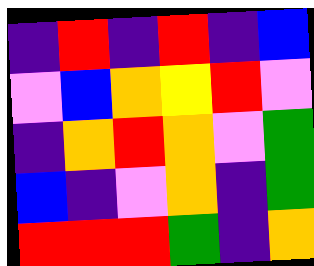[["indigo", "red", "indigo", "red", "indigo", "blue"], ["violet", "blue", "orange", "yellow", "red", "violet"], ["indigo", "orange", "red", "orange", "violet", "green"], ["blue", "indigo", "violet", "orange", "indigo", "green"], ["red", "red", "red", "green", "indigo", "orange"]]